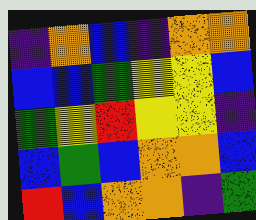[["indigo", "orange", "blue", "indigo", "orange", "orange"], ["blue", "blue", "green", "yellow", "yellow", "blue"], ["green", "yellow", "red", "yellow", "yellow", "indigo"], ["blue", "green", "blue", "orange", "orange", "blue"], ["red", "blue", "orange", "orange", "indigo", "green"]]